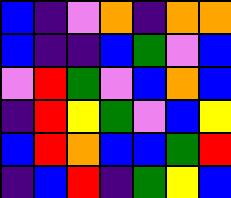[["blue", "indigo", "violet", "orange", "indigo", "orange", "orange"], ["blue", "indigo", "indigo", "blue", "green", "violet", "blue"], ["violet", "red", "green", "violet", "blue", "orange", "blue"], ["indigo", "red", "yellow", "green", "violet", "blue", "yellow"], ["blue", "red", "orange", "blue", "blue", "green", "red"], ["indigo", "blue", "red", "indigo", "green", "yellow", "blue"]]